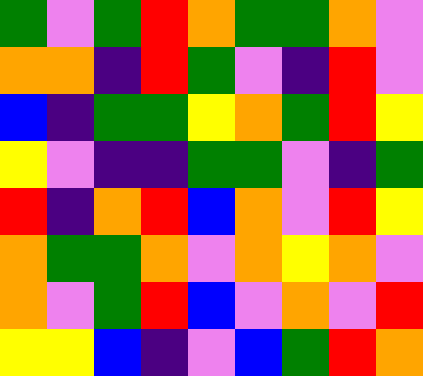[["green", "violet", "green", "red", "orange", "green", "green", "orange", "violet"], ["orange", "orange", "indigo", "red", "green", "violet", "indigo", "red", "violet"], ["blue", "indigo", "green", "green", "yellow", "orange", "green", "red", "yellow"], ["yellow", "violet", "indigo", "indigo", "green", "green", "violet", "indigo", "green"], ["red", "indigo", "orange", "red", "blue", "orange", "violet", "red", "yellow"], ["orange", "green", "green", "orange", "violet", "orange", "yellow", "orange", "violet"], ["orange", "violet", "green", "red", "blue", "violet", "orange", "violet", "red"], ["yellow", "yellow", "blue", "indigo", "violet", "blue", "green", "red", "orange"]]